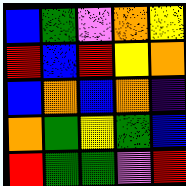[["blue", "green", "violet", "orange", "yellow"], ["red", "blue", "red", "yellow", "orange"], ["blue", "orange", "blue", "orange", "indigo"], ["orange", "green", "yellow", "green", "blue"], ["red", "green", "green", "violet", "red"]]